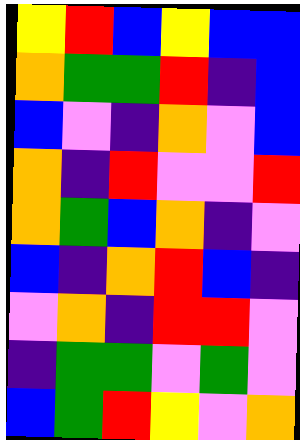[["yellow", "red", "blue", "yellow", "blue", "blue"], ["orange", "green", "green", "red", "indigo", "blue"], ["blue", "violet", "indigo", "orange", "violet", "blue"], ["orange", "indigo", "red", "violet", "violet", "red"], ["orange", "green", "blue", "orange", "indigo", "violet"], ["blue", "indigo", "orange", "red", "blue", "indigo"], ["violet", "orange", "indigo", "red", "red", "violet"], ["indigo", "green", "green", "violet", "green", "violet"], ["blue", "green", "red", "yellow", "violet", "orange"]]